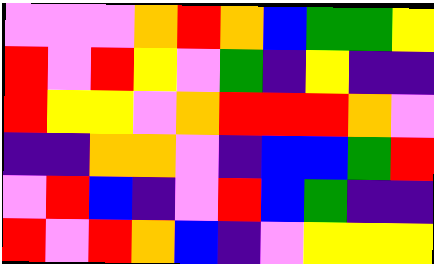[["violet", "violet", "violet", "orange", "red", "orange", "blue", "green", "green", "yellow"], ["red", "violet", "red", "yellow", "violet", "green", "indigo", "yellow", "indigo", "indigo"], ["red", "yellow", "yellow", "violet", "orange", "red", "red", "red", "orange", "violet"], ["indigo", "indigo", "orange", "orange", "violet", "indigo", "blue", "blue", "green", "red"], ["violet", "red", "blue", "indigo", "violet", "red", "blue", "green", "indigo", "indigo"], ["red", "violet", "red", "orange", "blue", "indigo", "violet", "yellow", "yellow", "yellow"]]